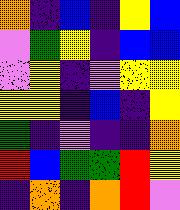[["orange", "indigo", "blue", "indigo", "yellow", "blue"], ["violet", "green", "yellow", "indigo", "blue", "blue"], ["violet", "yellow", "indigo", "violet", "yellow", "yellow"], ["yellow", "yellow", "indigo", "blue", "indigo", "yellow"], ["green", "indigo", "violet", "indigo", "indigo", "orange"], ["red", "blue", "green", "green", "red", "yellow"], ["indigo", "orange", "indigo", "orange", "red", "violet"]]